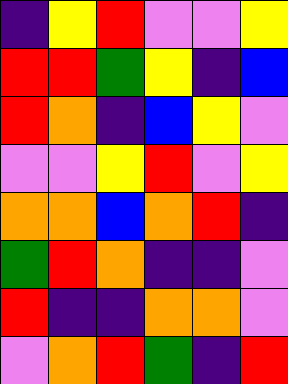[["indigo", "yellow", "red", "violet", "violet", "yellow"], ["red", "red", "green", "yellow", "indigo", "blue"], ["red", "orange", "indigo", "blue", "yellow", "violet"], ["violet", "violet", "yellow", "red", "violet", "yellow"], ["orange", "orange", "blue", "orange", "red", "indigo"], ["green", "red", "orange", "indigo", "indigo", "violet"], ["red", "indigo", "indigo", "orange", "orange", "violet"], ["violet", "orange", "red", "green", "indigo", "red"]]